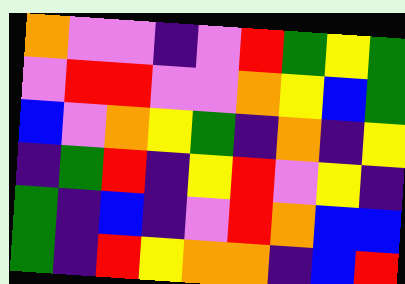[["orange", "violet", "violet", "indigo", "violet", "red", "green", "yellow", "green"], ["violet", "red", "red", "violet", "violet", "orange", "yellow", "blue", "green"], ["blue", "violet", "orange", "yellow", "green", "indigo", "orange", "indigo", "yellow"], ["indigo", "green", "red", "indigo", "yellow", "red", "violet", "yellow", "indigo"], ["green", "indigo", "blue", "indigo", "violet", "red", "orange", "blue", "blue"], ["green", "indigo", "red", "yellow", "orange", "orange", "indigo", "blue", "red"]]